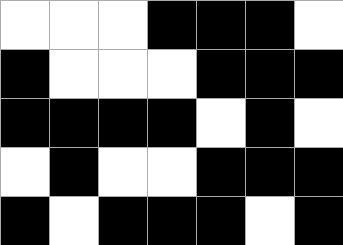[["white", "white", "white", "black", "black", "black", "white"], ["black", "white", "white", "white", "black", "black", "black"], ["black", "black", "black", "black", "white", "black", "white"], ["white", "black", "white", "white", "black", "black", "black"], ["black", "white", "black", "black", "black", "white", "black"]]